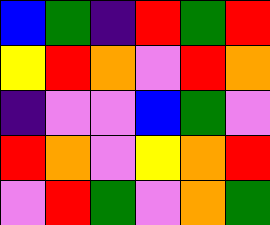[["blue", "green", "indigo", "red", "green", "red"], ["yellow", "red", "orange", "violet", "red", "orange"], ["indigo", "violet", "violet", "blue", "green", "violet"], ["red", "orange", "violet", "yellow", "orange", "red"], ["violet", "red", "green", "violet", "orange", "green"]]